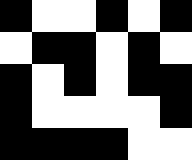[["black", "white", "white", "black", "white", "black"], ["white", "black", "black", "white", "black", "white"], ["black", "white", "black", "white", "black", "black"], ["black", "white", "white", "white", "white", "black"], ["black", "black", "black", "black", "white", "white"]]